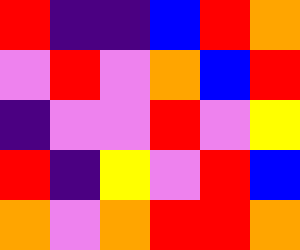[["red", "indigo", "indigo", "blue", "red", "orange"], ["violet", "red", "violet", "orange", "blue", "red"], ["indigo", "violet", "violet", "red", "violet", "yellow"], ["red", "indigo", "yellow", "violet", "red", "blue"], ["orange", "violet", "orange", "red", "red", "orange"]]